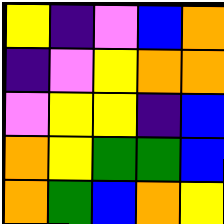[["yellow", "indigo", "violet", "blue", "orange"], ["indigo", "violet", "yellow", "orange", "orange"], ["violet", "yellow", "yellow", "indigo", "blue"], ["orange", "yellow", "green", "green", "blue"], ["orange", "green", "blue", "orange", "yellow"]]